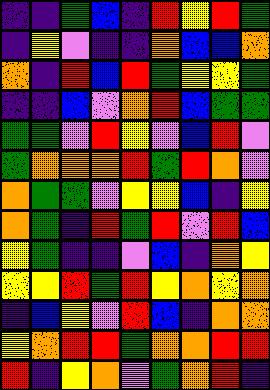[["indigo", "indigo", "green", "blue", "indigo", "red", "yellow", "red", "green"], ["indigo", "yellow", "violet", "indigo", "indigo", "orange", "blue", "blue", "orange"], ["orange", "indigo", "red", "blue", "red", "green", "yellow", "yellow", "green"], ["indigo", "indigo", "blue", "violet", "orange", "red", "blue", "green", "green"], ["green", "green", "violet", "red", "yellow", "violet", "blue", "red", "violet"], ["green", "orange", "orange", "orange", "red", "green", "red", "orange", "violet"], ["orange", "green", "green", "violet", "yellow", "yellow", "blue", "indigo", "yellow"], ["orange", "green", "indigo", "red", "green", "red", "violet", "red", "blue"], ["yellow", "green", "indigo", "indigo", "violet", "blue", "indigo", "orange", "yellow"], ["yellow", "yellow", "red", "green", "red", "yellow", "orange", "yellow", "orange"], ["indigo", "blue", "yellow", "violet", "red", "blue", "indigo", "orange", "orange"], ["yellow", "orange", "red", "red", "green", "orange", "orange", "red", "red"], ["red", "indigo", "yellow", "orange", "violet", "green", "orange", "red", "indigo"]]